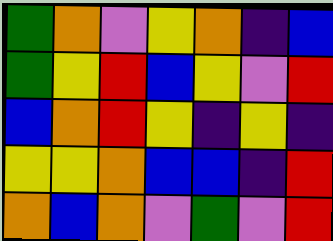[["green", "orange", "violet", "yellow", "orange", "indigo", "blue"], ["green", "yellow", "red", "blue", "yellow", "violet", "red"], ["blue", "orange", "red", "yellow", "indigo", "yellow", "indigo"], ["yellow", "yellow", "orange", "blue", "blue", "indigo", "red"], ["orange", "blue", "orange", "violet", "green", "violet", "red"]]